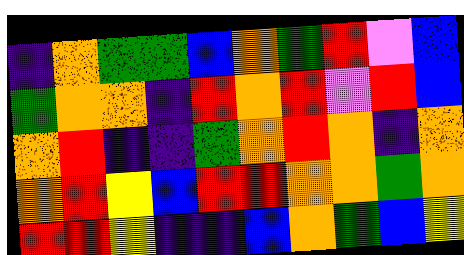[["indigo", "orange", "green", "green", "blue", "orange", "green", "red", "violet", "blue"], ["green", "orange", "orange", "indigo", "red", "orange", "red", "violet", "red", "blue"], ["orange", "red", "indigo", "indigo", "green", "orange", "red", "orange", "indigo", "orange"], ["orange", "red", "yellow", "blue", "red", "red", "orange", "orange", "green", "orange"], ["red", "red", "yellow", "indigo", "indigo", "blue", "orange", "green", "blue", "yellow"]]